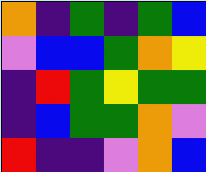[["orange", "indigo", "green", "indigo", "green", "blue"], ["violet", "blue", "blue", "green", "orange", "yellow"], ["indigo", "red", "green", "yellow", "green", "green"], ["indigo", "blue", "green", "green", "orange", "violet"], ["red", "indigo", "indigo", "violet", "orange", "blue"]]